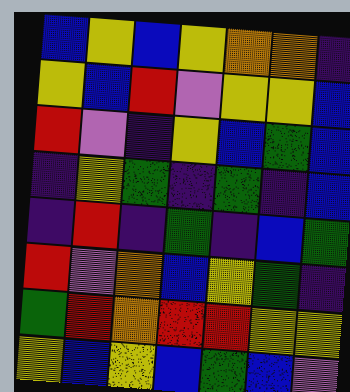[["blue", "yellow", "blue", "yellow", "orange", "orange", "indigo"], ["yellow", "blue", "red", "violet", "yellow", "yellow", "blue"], ["red", "violet", "indigo", "yellow", "blue", "green", "blue"], ["indigo", "yellow", "green", "indigo", "green", "indigo", "blue"], ["indigo", "red", "indigo", "green", "indigo", "blue", "green"], ["red", "violet", "orange", "blue", "yellow", "green", "indigo"], ["green", "red", "orange", "red", "red", "yellow", "yellow"], ["yellow", "blue", "yellow", "blue", "green", "blue", "violet"]]